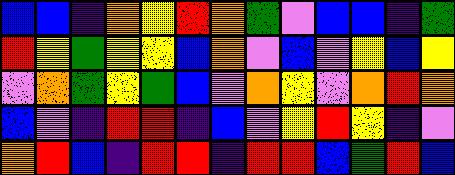[["blue", "blue", "indigo", "orange", "yellow", "red", "orange", "green", "violet", "blue", "blue", "indigo", "green"], ["red", "yellow", "green", "yellow", "yellow", "blue", "orange", "violet", "blue", "violet", "yellow", "blue", "yellow"], ["violet", "orange", "green", "yellow", "green", "blue", "violet", "orange", "yellow", "violet", "orange", "red", "orange"], ["blue", "violet", "indigo", "red", "red", "indigo", "blue", "violet", "yellow", "red", "yellow", "indigo", "violet"], ["orange", "red", "blue", "indigo", "red", "red", "indigo", "red", "red", "blue", "green", "red", "blue"]]